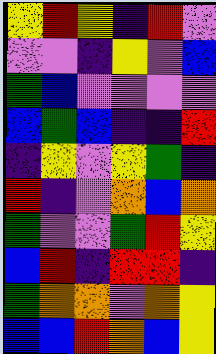[["yellow", "red", "yellow", "indigo", "red", "violet"], ["violet", "violet", "indigo", "yellow", "violet", "blue"], ["green", "blue", "violet", "violet", "violet", "violet"], ["blue", "green", "blue", "indigo", "indigo", "red"], ["indigo", "yellow", "violet", "yellow", "green", "indigo"], ["red", "indigo", "violet", "orange", "blue", "orange"], ["green", "violet", "violet", "green", "red", "yellow"], ["blue", "red", "indigo", "red", "red", "indigo"], ["green", "orange", "orange", "violet", "orange", "yellow"], ["blue", "blue", "red", "orange", "blue", "yellow"]]